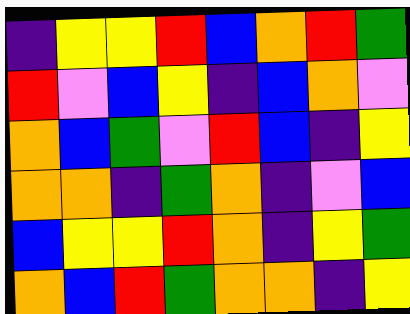[["indigo", "yellow", "yellow", "red", "blue", "orange", "red", "green"], ["red", "violet", "blue", "yellow", "indigo", "blue", "orange", "violet"], ["orange", "blue", "green", "violet", "red", "blue", "indigo", "yellow"], ["orange", "orange", "indigo", "green", "orange", "indigo", "violet", "blue"], ["blue", "yellow", "yellow", "red", "orange", "indigo", "yellow", "green"], ["orange", "blue", "red", "green", "orange", "orange", "indigo", "yellow"]]